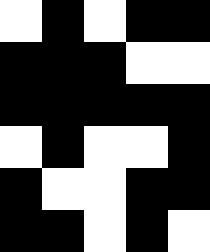[["white", "black", "white", "black", "black"], ["black", "black", "black", "white", "white"], ["black", "black", "black", "black", "black"], ["white", "black", "white", "white", "black"], ["black", "white", "white", "black", "black"], ["black", "black", "white", "black", "white"]]